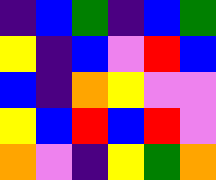[["indigo", "blue", "green", "indigo", "blue", "green"], ["yellow", "indigo", "blue", "violet", "red", "blue"], ["blue", "indigo", "orange", "yellow", "violet", "violet"], ["yellow", "blue", "red", "blue", "red", "violet"], ["orange", "violet", "indigo", "yellow", "green", "orange"]]